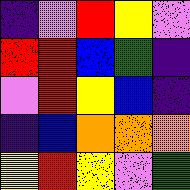[["indigo", "violet", "red", "yellow", "violet"], ["red", "red", "blue", "green", "indigo"], ["violet", "red", "yellow", "blue", "indigo"], ["indigo", "blue", "orange", "orange", "orange"], ["yellow", "red", "yellow", "violet", "green"]]